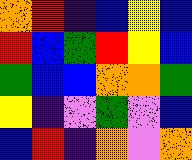[["orange", "red", "indigo", "blue", "yellow", "blue"], ["red", "blue", "green", "red", "yellow", "blue"], ["green", "blue", "blue", "orange", "orange", "green"], ["yellow", "indigo", "violet", "green", "violet", "blue"], ["blue", "red", "indigo", "orange", "violet", "orange"]]